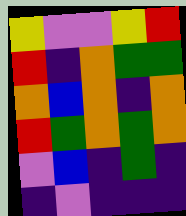[["yellow", "violet", "violet", "yellow", "red"], ["red", "indigo", "orange", "green", "green"], ["orange", "blue", "orange", "indigo", "orange"], ["red", "green", "orange", "green", "orange"], ["violet", "blue", "indigo", "green", "indigo"], ["indigo", "violet", "indigo", "indigo", "indigo"]]